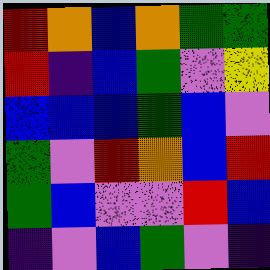[["red", "orange", "blue", "orange", "green", "green"], ["red", "indigo", "blue", "green", "violet", "yellow"], ["blue", "blue", "blue", "green", "blue", "violet"], ["green", "violet", "red", "orange", "blue", "red"], ["green", "blue", "violet", "violet", "red", "blue"], ["indigo", "violet", "blue", "green", "violet", "indigo"]]